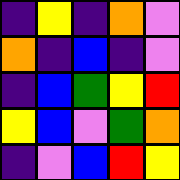[["indigo", "yellow", "indigo", "orange", "violet"], ["orange", "indigo", "blue", "indigo", "violet"], ["indigo", "blue", "green", "yellow", "red"], ["yellow", "blue", "violet", "green", "orange"], ["indigo", "violet", "blue", "red", "yellow"]]